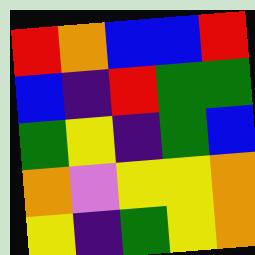[["red", "orange", "blue", "blue", "red"], ["blue", "indigo", "red", "green", "green"], ["green", "yellow", "indigo", "green", "blue"], ["orange", "violet", "yellow", "yellow", "orange"], ["yellow", "indigo", "green", "yellow", "orange"]]